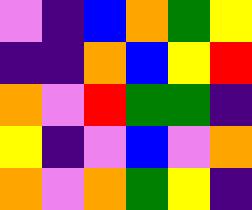[["violet", "indigo", "blue", "orange", "green", "yellow"], ["indigo", "indigo", "orange", "blue", "yellow", "red"], ["orange", "violet", "red", "green", "green", "indigo"], ["yellow", "indigo", "violet", "blue", "violet", "orange"], ["orange", "violet", "orange", "green", "yellow", "indigo"]]